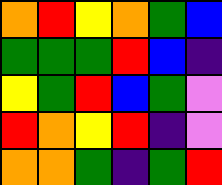[["orange", "red", "yellow", "orange", "green", "blue"], ["green", "green", "green", "red", "blue", "indigo"], ["yellow", "green", "red", "blue", "green", "violet"], ["red", "orange", "yellow", "red", "indigo", "violet"], ["orange", "orange", "green", "indigo", "green", "red"]]